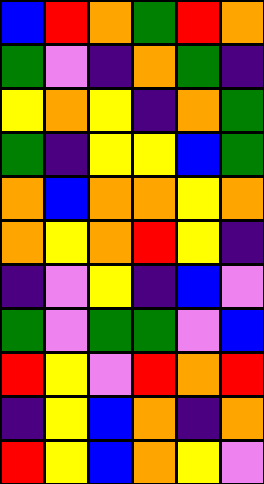[["blue", "red", "orange", "green", "red", "orange"], ["green", "violet", "indigo", "orange", "green", "indigo"], ["yellow", "orange", "yellow", "indigo", "orange", "green"], ["green", "indigo", "yellow", "yellow", "blue", "green"], ["orange", "blue", "orange", "orange", "yellow", "orange"], ["orange", "yellow", "orange", "red", "yellow", "indigo"], ["indigo", "violet", "yellow", "indigo", "blue", "violet"], ["green", "violet", "green", "green", "violet", "blue"], ["red", "yellow", "violet", "red", "orange", "red"], ["indigo", "yellow", "blue", "orange", "indigo", "orange"], ["red", "yellow", "blue", "orange", "yellow", "violet"]]